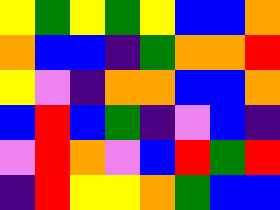[["yellow", "green", "yellow", "green", "yellow", "blue", "blue", "orange"], ["orange", "blue", "blue", "indigo", "green", "orange", "orange", "red"], ["yellow", "violet", "indigo", "orange", "orange", "blue", "blue", "orange"], ["blue", "red", "blue", "green", "indigo", "violet", "blue", "indigo"], ["violet", "red", "orange", "violet", "blue", "red", "green", "red"], ["indigo", "red", "yellow", "yellow", "orange", "green", "blue", "blue"]]